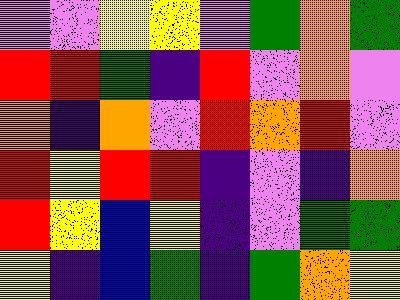[["violet", "violet", "yellow", "yellow", "violet", "green", "orange", "green"], ["red", "red", "green", "indigo", "red", "violet", "orange", "violet"], ["orange", "indigo", "orange", "violet", "red", "orange", "red", "violet"], ["red", "yellow", "red", "red", "indigo", "violet", "indigo", "orange"], ["red", "yellow", "blue", "yellow", "indigo", "violet", "green", "green"], ["yellow", "indigo", "blue", "green", "indigo", "green", "orange", "yellow"]]